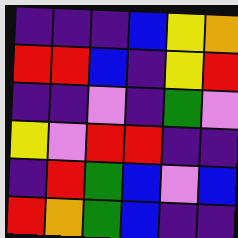[["indigo", "indigo", "indigo", "blue", "yellow", "orange"], ["red", "red", "blue", "indigo", "yellow", "red"], ["indigo", "indigo", "violet", "indigo", "green", "violet"], ["yellow", "violet", "red", "red", "indigo", "indigo"], ["indigo", "red", "green", "blue", "violet", "blue"], ["red", "orange", "green", "blue", "indigo", "indigo"]]